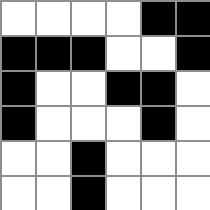[["white", "white", "white", "white", "black", "black"], ["black", "black", "black", "white", "white", "black"], ["black", "white", "white", "black", "black", "white"], ["black", "white", "white", "white", "black", "white"], ["white", "white", "black", "white", "white", "white"], ["white", "white", "black", "white", "white", "white"]]